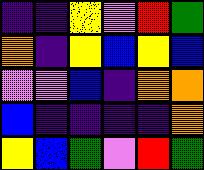[["indigo", "indigo", "yellow", "violet", "red", "green"], ["orange", "indigo", "yellow", "blue", "yellow", "blue"], ["violet", "violet", "blue", "indigo", "orange", "orange"], ["blue", "indigo", "indigo", "indigo", "indigo", "orange"], ["yellow", "blue", "green", "violet", "red", "green"]]